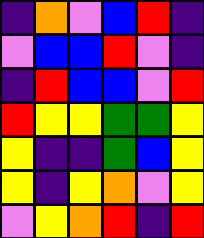[["indigo", "orange", "violet", "blue", "red", "indigo"], ["violet", "blue", "blue", "red", "violet", "indigo"], ["indigo", "red", "blue", "blue", "violet", "red"], ["red", "yellow", "yellow", "green", "green", "yellow"], ["yellow", "indigo", "indigo", "green", "blue", "yellow"], ["yellow", "indigo", "yellow", "orange", "violet", "yellow"], ["violet", "yellow", "orange", "red", "indigo", "red"]]